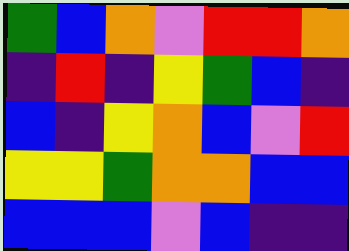[["green", "blue", "orange", "violet", "red", "red", "orange"], ["indigo", "red", "indigo", "yellow", "green", "blue", "indigo"], ["blue", "indigo", "yellow", "orange", "blue", "violet", "red"], ["yellow", "yellow", "green", "orange", "orange", "blue", "blue"], ["blue", "blue", "blue", "violet", "blue", "indigo", "indigo"]]